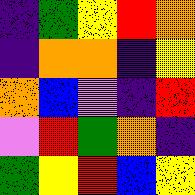[["indigo", "green", "yellow", "red", "orange"], ["indigo", "orange", "orange", "indigo", "yellow"], ["orange", "blue", "violet", "indigo", "red"], ["violet", "red", "green", "orange", "indigo"], ["green", "yellow", "red", "blue", "yellow"]]